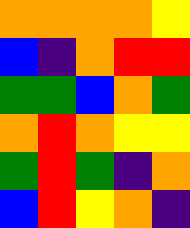[["orange", "orange", "orange", "orange", "yellow"], ["blue", "indigo", "orange", "red", "red"], ["green", "green", "blue", "orange", "green"], ["orange", "red", "orange", "yellow", "yellow"], ["green", "red", "green", "indigo", "orange"], ["blue", "red", "yellow", "orange", "indigo"]]